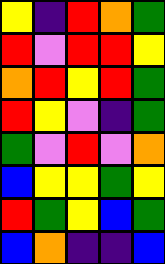[["yellow", "indigo", "red", "orange", "green"], ["red", "violet", "red", "red", "yellow"], ["orange", "red", "yellow", "red", "green"], ["red", "yellow", "violet", "indigo", "green"], ["green", "violet", "red", "violet", "orange"], ["blue", "yellow", "yellow", "green", "yellow"], ["red", "green", "yellow", "blue", "green"], ["blue", "orange", "indigo", "indigo", "blue"]]